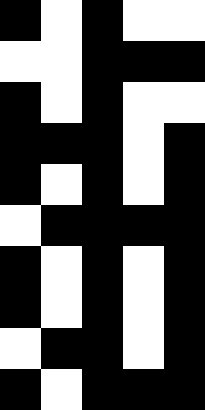[["black", "white", "black", "white", "white"], ["white", "white", "black", "black", "black"], ["black", "white", "black", "white", "white"], ["black", "black", "black", "white", "black"], ["black", "white", "black", "white", "black"], ["white", "black", "black", "black", "black"], ["black", "white", "black", "white", "black"], ["black", "white", "black", "white", "black"], ["white", "black", "black", "white", "black"], ["black", "white", "black", "black", "black"]]